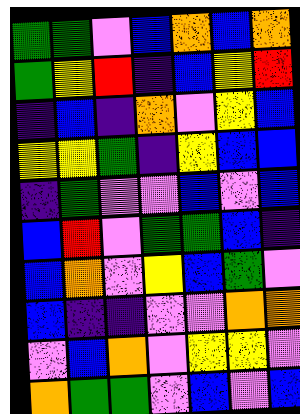[["green", "green", "violet", "blue", "orange", "blue", "orange"], ["green", "yellow", "red", "indigo", "blue", "yellow", "red"], ["indigo", "blue", "indigo", "orange", "violet", "yellow", "blue"], ["yellow", "yellow", "green", "indigo", "yellow", "blue", "blue"], ["indigo", "green", "violet", "violet", "blue", "violet", "blue"], ["blue", "red", "violet", "green", "green", "blue", "indigo"], ["blue", "orange", "violet", "yellow", "blue", "green", "violet"], ["blue", "indigo", "indigo", "violet", "violet", "orange", "orange"], ["violet", "blue", "orange", "violet", "yellow", "yellow", "violet"], ["orange", "green", "green", "violet", "blue", "violet", "blue"]]